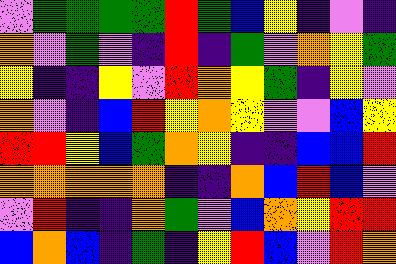[["violet", "green", "green", "green", "green", "red", "green", "blue", "yellow", "indigo", "violet", "indigo"], ["orange", "violet", "green", "violet", "indigo", "red", "indigo", "green", "violet", "orange", "yellow", "green"], ["yellow", "indigo", "indigo", "yellow", "violet", "red", "orange", "yellow", "green", "indigo", "yellow", "violet"], ["orange", "violet", "indigo", "blue", "red", "yellow", "orange", "yellow", "violet", "violet", "blue", "yellow"], ["red", "red", "yellow", "blue", "green", "orange", "yellow", "indigo", "indigo", "blue", "blue", "red"], ["orange", "orange", "orange", "orange", "orange", "indigo", "indigo", "orange", "blue", "red", "blue", "violet"], ["violet", "red", "indigo", "indigo", "orange", "green", "violet", "blue", "orange", "yellow", "red", "red"], ["blue", "orange", "blue", "indigo", "green", "indigo", "yellow", "red", "blue", "violet", "red", "orange"]]